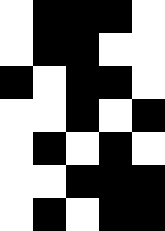[["white", "black", "black", "black", "white"], ["white", "black", "black", "white", "white"], ["black", "white", "black", "black", "white"], ["white", "white", "black", "white", "black"], ["white", "black", "white", "black", "white"], ["white", "white", "black", "black", "black"], ["white", "black", "white", "black", "black"]]